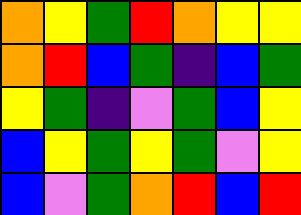[["orange", "yellow", "green", "red", "orange", "yellow", "yellow"], ["orange", "red", "blue", "green", "indigo", "blue", "green"], ["yellow", "green", "indigo", "violet", "green", "blue", "yellow"], ["blue", "yellow", "green", "yellow", "green", "violet", "yellow"], ["blue", "violet", "green", "orange", "red", "blue", "red"]]